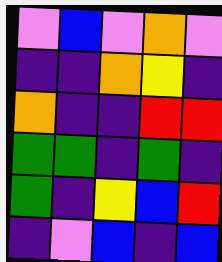[["violet", "blue", "violet", "orange", "violet"], ["indigo", "indigo", "orange", "yellow", "indigo"], ["orange", "indigo", "indigo", "red", "red"], ["green", "green", "indigo", "green", "indigo"], ["green", "indigo", "yellow", "blue", "red"], ["indigo", "violet", "blue", "indigo", "blue"]]